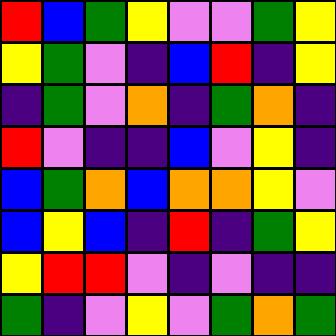[["red", "blue", "green", "yellow", "violet", "violet", "green", "yellow"], ["yellow", "green", "violet", "indigo", "blue", "red", "indigo", "yellow"], ["indigo", "green", "violet", "orange", "indigo", "green", "orange", "indigo"], ["red", "violet", "indigo", "indigo", "blue", "violet", "yellow", "indigo"], ["blue", "green", "orange", "blue", "orange", "orange", "yellow", "violet"], ["blue", "yellow", "blue", "indigo", "red", "indigo", "green", "yellow"], ["yellow", "red", "red", "violet", "indigo", "violet", "indigo", "indigo"], ["green", "indigo", "violet", "yellow", "violet", "green", "orange", "green"]]